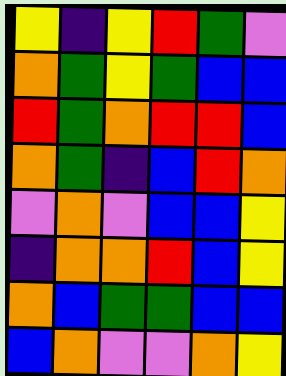[["yellow", "indigo", "yellow", "red", "green", "violet"], ["orange", "green", "yellow", "green", "blue", "blue"], ["red", "green", "orange", "red", "red", "blue"], ["orange", "green", "indigo", "blue", "red", "orange"], ["violet", "orange", "violet", "blue", "blue", "yellow"], ["indigo", "orange", "orange", "red", "blue", "yellow"], ["orange", "blue", "green", "green", "blue", "blue"], ["blue", "orange", "violet", "violet", "orange", "yellow"]]